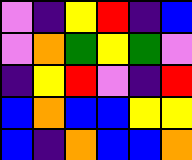[["violet", "indigo", "yellow", "red", "indigo", "blue"], ["violet", "orange", "green", "yellow", "green", "violet"], ["indigo", "yellow", "red", "violet", "indigo", "red"], ["blue", "orange", "blue", "blue", "yellow", "yellow"], ["blue", "indigo", "orange", "blue", "blue", "orange"]]